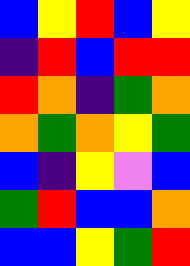[["blue", "yellow", "red", "blue", "yellow"], ["indigo", "red", "blue", "red", "red"], ["red", "orange", "indigo", "green", "orange"], ["orange", "green", "orange", "yellow", "green"], ["blue", "indigo", "yellow", "violet", "blue"], ["green", "red", "blue", "blue", "orange"], ["blue", "blue", "yellow", "green", "red"]]